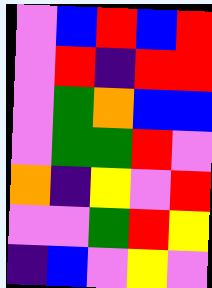[["violet", "blue", "red", "blue", "red"], ["violet", "red", "indigo", "red", "red"], ["violet", "green", "orange", "blue", "blue"], ["violet", "green", "green", "red", "violet"], ["orange", "indigo", "yellow", "violet", "red"], ["violet", "violet", "green", "red", "yellow"], ["indigo", "blue", "violet", "yellow", "violet"]]